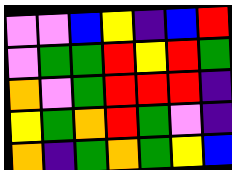[["violet", "violet", "blue", "yellow", "indigo", "blue", "red"], ["violet", "green", "green", "red", "yellow", "red", "green"], ["orange", "violet", "green", "red", "red", "red", "indigo"], ["yellow", "green", "orange", "red", "green", "violet", "indigo"], ["orange", "indigo", "green", "orange", "green", "yellow", "blue"]]